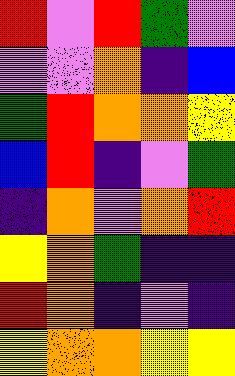[["red", "violet", "red", "green", "violet"], ["violet", "violet", "orange", "indigo", "blue"], ["green", "red", "orange", "orange", "yellow"], ["blue", "red", "indigo", "violet", "green"], ["indigo", "orange", "violet", "orange", "red"], ["yellow", "orange", "green", "indigo", "indigo"], ["red", "orange", "indigo", "violet", "indigo"], ["yellow", "orange", "orange", "yellow", "yellow"]]